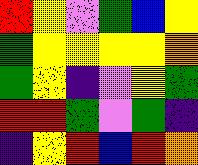[["red", "yellow", "violet", "green", "blue", "yellow"], ["green", "yellow", "yellow", "yellow", "yellow", "orange"], ["green", "yellow", "indigo", "violet", "yellow", "green"], ["red", "red", "green", "violet", "green", "indigo"], ["indigo", "yellow", "red", "blue", "red", "orange"]]